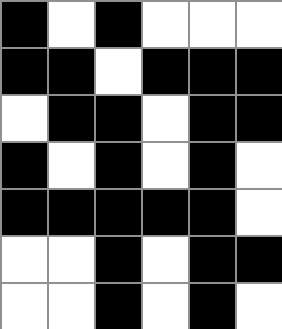[["black", "white", "black", "white", "white", "white"], ["black", "black", "white", "black", "black", "black"], ["white", "black", "black", "white", "black", "black"], ["black", "white", "black", "white", "black", "white"], ["black", "black", "black", "black", "black", "white"], ["white", "white", "black", "white", "black", "black"], ["white", "white", "black", "white", "black", "white"]]